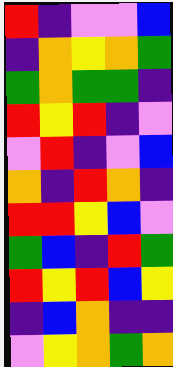[["red", "indigo", "violet", "violet", "blue"], ["indigo", "orange", "yellow", "orange", "green"], ["green", "orange", "green", "green", "indigo"], ["red", "yellow", "red", "indigo", "violet"], ["violet", "red", "indigo", "violet", "blue"], ["orange", "indigo", "red", "orange", "indigo"], ["red", "red", "yellow", "blue", "violet"], ["green", "blue", "indigo", "red", "green"], ["red", "yellow", "red", "blue", "yellow"], ["indigo", "blue", "orange", "indigo", "indigo"], ["violet", "yellow", "orange", "green", "orange"]]